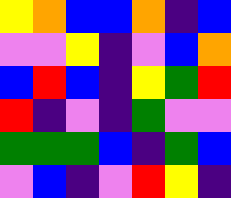[["yellow", "orange", "blue", "blue", "orange", "indigo", "blue"], ["violet", "violet", "yellow", "indigo", "violet", "blue", "orange"], ["blue", "red", "blue", "indigo", "yellow", "green", "red"], ["red", "indigo", "violet", "indigo", "green", "violet", "violet"], ["green", "green", "green", "blue", "indigo", "green", "blue"], ["violet", "blue", "indigo", "violet", "red", "yellow", "indigo"]]